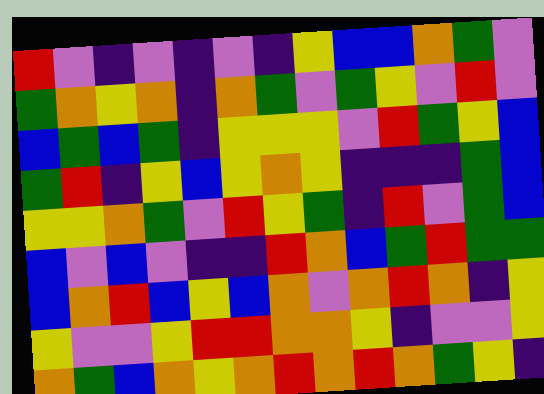[["red", "violet", "indigo", "violet", "indigo", "violet", "indigo", "yellow", "blue", "blue", "orange", "green", "violet"], ["green", "orange", "yellow", "orange", "indigo", "orange", "green", "violet", "green", "yellow", "violet", "red", "violet"], ["blue", "green", "blue", "green", "indigo", "yellow", "yellow", "yellow", "violet", "red", "green", "yellow", "blue"], ["green", "red", "indigo", "yellow", "blue", "yellow", "orange", "yellow", "indigo", "indigo", "indigo", "green", "blue"], ["yellow", "yellow", "orange", "green", "violet", "red", "yellow", "green", "indigo", "red", "violet", "green", "blue"], ["blue", "violet", "blue", "violet", "indigo", "indigo", "red", "orange", "blue", "green", "red", "green", "green"], ["blue", "orange", "red", "blue", "yellow", "blue", "orange", "violet", "orange", "red", "orange", "indigo", "yellow"], ["yellow", "violet", "violet", "yellow", "red", "red", "orange", "orange", "yellow", "indigo", "violet", "violet", "yellow"], ["orange", "green", "blue", "orange", "yellow", "orange", "red", "orange", "red", "orange", "green", "yellow", "indigo"]]